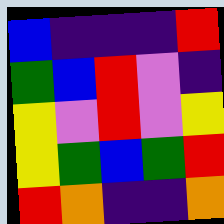[["blue", "indigo", "indigo", "indigo", "red"], ["green", "blue", "red", "violet", "indigo"], ["yellow", "violet", "red", "violet", "yellow"], ["yellow", "green", "blue", "green", "red"], ["red", "orange", "indigo", "indigo", "orange"]]